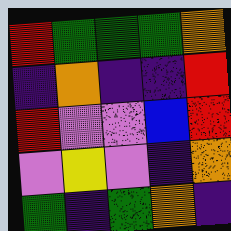[["red", "green", "green", "green", "orange"], ["indigo", "orange", "indigo", "indigo", "red"], ["red", "violet", "violet", "blue", "red"], ["violet", "yellow", "violet", "indigo", "orange"], ["green", "indigo", "green", "orange", "indigo"]]